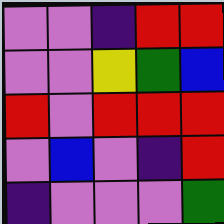[["violet", "violet", "indigo", "red", "red"], ["violet", "violet", "yellow", "green", "blue"], ["red", "violet", "red", "red", "red"], ["violet", "blue", "violet", "indigo", "red"], ["indigo", "violet", "violet", "violet", "green"]]